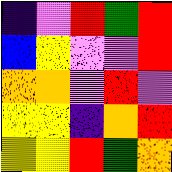[["indigo", "violet", "red", "green", "red"], ["blue", "yellow", "violet", "violet", "red"], ["orange", "orange", "violet", "red", "violet"], ["yellow", "yellow", "indigo", "orange", "red"], ["yellow", "yellow", "red", "green", "orange"]]